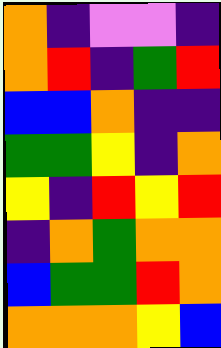[["orange", "indigo", "violet", "violet", "indigo"], ["orange", "red", "indigo", "green", "red"], ["blue", "blue", "orange", "indigo", "indigo"], ["green", "green", "yellow", "indigo", "orange"], ["yellow", "indigo", "red", "yellow", "red"], ["indigo", "orange", "green", "orange", "orange"], ["blue", "green", "green", "red", "orange"], ["orange", "orange", "orange", "yellow", "blue"]]